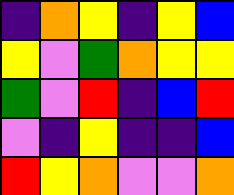[["indigo", "orange", "yellow", "indigo", "yellow", "blue"], ["yellow", "violet", "green", "orange", "yellow", "yellow"], ["green", "violet", "red", "indigo", "blue", "red"], ["violet", "indigo", "yellow", "indigo", "indigo", "blue"], ["red", "yellow", "orange", "violet", "violet", "orange"]]